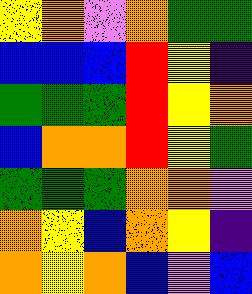[["yellow", "orange", "violet", "orange", "green", "green"], ["blue", "blue", "blue", "red", "yellow", "indigo"], ["green", "green", "green", "red", "yellow", "orange"], ["blue", "orange", "orange", "red", "yellow", "green"], ["green", "green", "green", "orange", "orange", "violet"], ["orange", "yellow", "blue", "orange", "yellow", "indigo"], ["orange", "yellow", "orange", "blue", "violet", "blue"]]